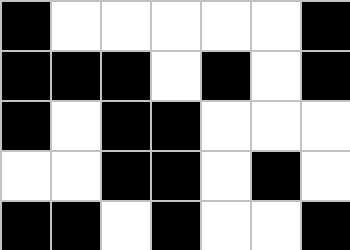[["black", "white", "white", "white", "white", "white", "black"], ["black", "black", "black", "white", "black", "white", "black"], ["black", "white", "black", "black", "white", "white", "white"], ["white", "white", "black", "black", "white", "black", "white"], ["black", "black", "white", "black", "white", "white", "black"]]